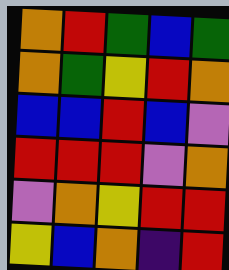[["orange", "red", "green", "blue", "green"], ["orange", "green", "yellow", "red", "orange"], ["blue", "blue", "red", "blue", "violet"], ["red", "red", "red", "violet", "orange"], ["violet", "orange", "yellow", "red", "red"], ["yellow", "blue", "orange", "indigo", "red"]]